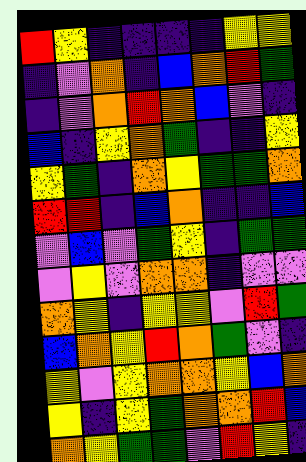[["red", "yellow", "indigo", "indigo", "indigo", "indigo", "yellow", "yellow"], ["indigo", "violet", "orange", "indigo", "blue", "orange", "red", "green"], ["indigo", "violet", "orange", "red", "orange", "blue", "violet", "indigo"], ["blue", "indigo", "yellow", "orange", "green", "indigo", "indigo", "yellow"], ["yellow", "green", "indigo", "orange", "yellow", "green", "green", "orange"], ["red", "red", "indigo", "blue", "orange", "indigo", "indigo", "blue"], ["violet", "blue", "violet", "green", "yellow", "indigo", "green", "green"], ["violet", "yellow", "violet", "orange", "orange", "indigo", "violet", "violet"], ["orange", "yellow", "indigo", "yellow", "yellow", "violet", "red", "green"], ["blue", "orange", "yellow", "red", "orange", "green", "violet", "indigo"], ["yellow", "violet", "yellow", "orange", "orange", "yellow", "blue", "orange"], ["yellow", "indigo", "yellow", "green", "orange", "orange", "red", "blue"], ["orange", "yellow", "green", "green", "violet", "red", "yellow", "indigo"]]